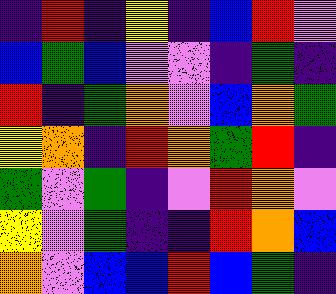[["indigo", "red", "indigo", "yellow", "indigo", "blue", "red", "violet"], ["blue", "green", "blue", "violet", "violet", "indigo", "green", "indigo"], ["red", "indigo", "green", "orange", "violet", "blue", "orange", "green"], ["yellow", "orange", "indigo", "red", "orange", "green", "red", "indigo"], ["green", "violet", "green", "indigo", "violet", "red", "orange", "violet"], ["yellow", "violet", "green", "indigo", "indigo", "red", "orange", "blue"], ["orange", "violet", "blue", "blue", "red", "blue", "green", "indigo"]]